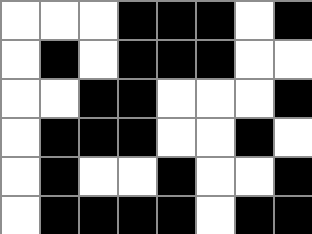[["white", "white", "white", "black", "black", "black", "white", "black"], ["white", "black", "white", "black", "black", "black", "white", "white"], ["white", "white", "black", "black", "white", "white", "white", "black"], ["white", "black", "black", "black", "white", "white", "black", "white"], ["white", "black", "white", "white", "black", "white", "white", "black"], ["white", "black", "black", "black", "black", "white", "black", "black"]]